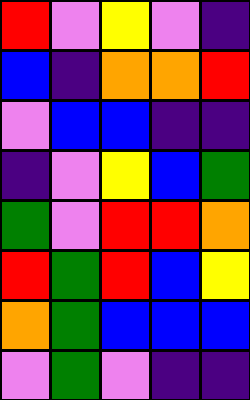[["red", "violet", "yellow", "violet", "indigo"], ["blue", "indigo", "orange", "orange", "red"], ["violet", "blue", "blue", "indigo", "indigo"], ["indigo", "violet", "yellow", "blue", "green"], ["green", "violet", "red", "red", "orange"], ["red", "green", "red", "blue", "yellow"], ["orange", "green", "blue", "blue", "blue"], ["violet", "green", "violet", "indigo", "indigo"]]